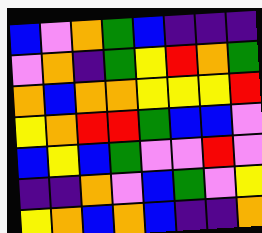[["blue", "violet", "orange", "green", "blue", "indigo", "indigo", "indigo"], ["violet", "orange", "indigo", "green", "yellow", "red", "orange", "green"], ["orange", "blue", "orange", "orange", "yellow", "yellow", "yellow", "red"], ["yellow", "orange", "red", "red", "green", "blue", "blue", "violet"], ["blue", "yellow", "blue", "green", "violet", "violet", "red", "violet"], ["indigo", "indigo", "orange", "violet", "blue", "green", "violet", "yellow"], ["yellow", "orange", "blue", "orange", "blue", "indigo", "indigo", "orange"]]